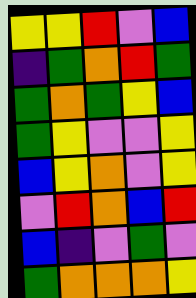[["yellow", "yellow", "red", "violet", "blue"], ["indigo", "green", "orange", "red", "green"], ["green", "orange", "green", "yellow", "blue"], ["green", "yellow", "violet", "violet", "yellow"], ["blue", "yellow", "orange", "violet", "yellow"], ["violet", "red", "orange", "blue", "red"], ["blue", "indigo", "violet", "green", "violet"], ["green", "orange", "orange", "orange", "yellow"]]